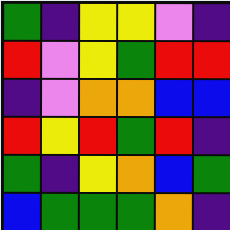[["green", "indigo", "yellow", "yellow", "violet", "indigo"], ["red", "violet", "yellow", "green", "red", "red"], ["indigo", "violet", "orange", "orange", "blue", "blue"], ["red", "yellow", "red", "green", "red", "indigo"], ["green", "indigo", "yellow", "orange", "blue", "green"], ["blue", "green", "green", "green", "orange", "indigo"]]